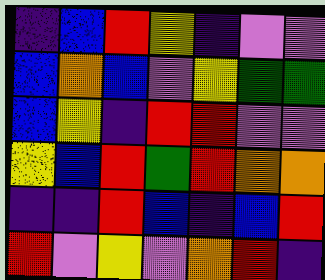[["indigo", "blue", "red", "yellow", "indigo", "violet", "violet"], ["blue", "orange", "blue", "violet", "yellow", "green", "green"], ["blue", "yellow", "indigo", "red", "red", "violet", "violet"], ["yellow", "blue", "red", "green", "red", "orange", "orange"], ["indigo", "indigo", "red", "blue", "indigo", "blue", "red"], ["red", "violet", "yellow", "violet", "orange", "red", "indigo"]]